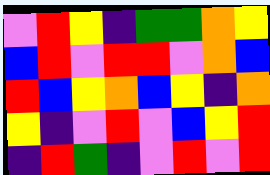[["violet", "red", "yellow", "indigo", "green", "green", "orange", "yellow"], ["blue", "red", "violet", "red", "red", "violet", "orange", "blue"], ["red", "blue", "yellow", "orange", "blue", "yellow", "indigo", "orange"], ["yellow", "indigo", "violet", "red", "violet", "blue", "yellow", "red"], ["indigo", "red", "green", "indigo", "violet", "red", "violet", "red"]]